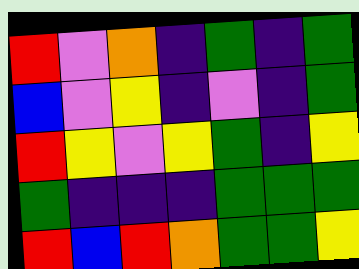[["red", "violet", "orange", "indigo", "green", "indigo", "green"], ["blue", "violet", "yellow", "indigo", "violet", "indigo", "green"], ["red", "yellow", "violet", "yellow", "green", "indigo", "yellow"], ["green", "indigo", "indigo", "indigo", "green", "green", "green"], ["red", "blue", "red", "orange", "green", "green", "yellow"]]